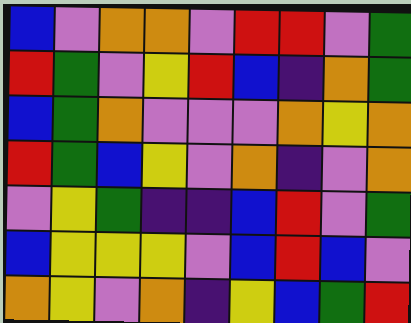[["blue", "violet", "orange", "orange", "violet", "red", "red", "violet", "green"], ["red", "green", "violet", "yellow", "red", "blue", "indigo", "orange", "green"], ["blue", "green", "orange", "violet", "violet", "violet", "orange", "yellow", "orange"], ["red", "green", "blue", "yellow", "violet", "orange", "indigo", "violet", "orange"], ["violet", "yellow", "green", "indigo", "indigo", "blue", "red", "violet", "green"], ["blue", "yellow", "yellow", "yellow", "violet", "blue", "red", "blue", "violet"], ["orange", "yellow", "violet", "orange", "indigo", "yellow", "blue", "green", "red"]]